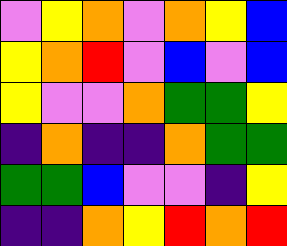[["violet", "yellow", "orange", "violet", "orange", "yellow", "blue"], ["yellow", "orange", "red", "violet", "blue", "violet", "blue"], ["yellow", "violet", "violet", "orange", "green", "green", "yellow"], ["indigo", "orange", "indigo", "indigo", "orange", "green", "green"], ["green", "green", "blue", "violet", "violet", "indigo", "yellow"], ["indigo", "indigo", "orange", "yellow", "red", "orange", "red"]]